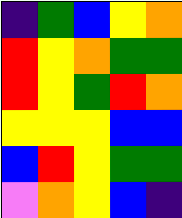[["indigo", "green", "blue", "yellow", "orange"], ["red", "yellow", "orange", "green", "green"], ["red", "yellow", "green", "red", "orange"], ["yellow", "yellow", "yellow", "blue", "blue"], ["blue", "red", "yellow", "green", "green"], ["violet", "orange", "yellow", "blue", "indigo"]]